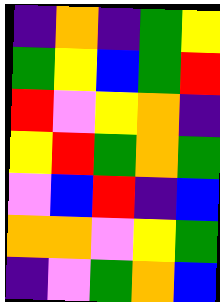[["indigo", "orange", "indigo", "green", "yellow"], ["green", "yellow", "blue", "green", "red"], ["red", "violet", "yellow", "orange", "indigo"], ["yellow", "red", "green", "orange", "green"], ["violet", "blue", "red", "indigo", "blue"], ["orange", "orange", "violet", "yellow", "green"], ["indigo", "violet", "green", "orange", "blue"]]